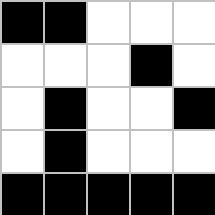[["black", "black", "white", "white", "white"], ["white", "white", "white", "black", "white"], ["white", "black", "white", "white", "black"], ["white", "black", "white", "white", "white"], ["black", "black", "black", "black", "black"]]